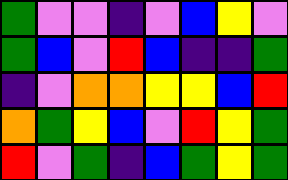[["green", "violet", "violet", "indigo", "violet", "blue", "yellow", "violet"], ["green", "blue", "violet", "red", "blue", "indigo", "indigo", "green"], ["indigo", "violet", "orange", "orange", "yellow", "yellow", "blue", "red"], ["orange", "green", "yellow", "blue", "violet", "red", "yellow", "green"], ["red", "violet", "green", "indigo", "blue", "green", "yellow", "green"]]